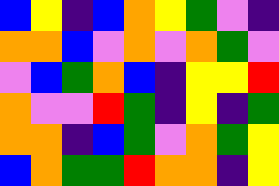[["blue", "yellow", "indigo", "blue", "orange", "yellow", "green", "violet", "indigo"], ["orange", "orange", "blue", "violet", "orange", "violet", "orange", "green", "violet"], ["violet", "blue", "green", "orange", "blue", "indigo", "yellow", "yellow", "red"], ["orange", "violet", "violet", "red", "green", "indigo", "yellow", "indigo", "green"], ["orange", "orange", "indigo", "blue", "green", "violet", "orange", "green", "yellow"], ["blue", "orange", "green", "green", "red", "orange", "orange", "indigo", "yellow"]]